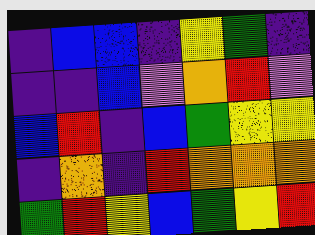[["indigo", "blue", "blue", "indigo", "yellow", "green", "indigo"], ["indigo", "indigo", "blue", "violet", "orange", "red", "violet"], ["blue", "red", "indigo", "blue", "green", "yellow", "yellow"], ["indigo", "orange", "indigo", "red", "orange", "orange", "orange"], ["green", "red", "yellow", "blue", "green", "yellow", "red"]]